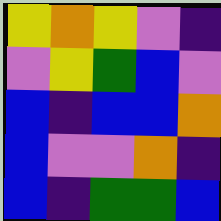[["yellow", "orange", "yellow", "violet", "indigo"], ["violet", "yellow", "green", "blue", "violet"], ["blue", "indigo", "blue", "blue", "orange"], ["blue", "violet", "violet", "orange", "indigo"], ["blue", "indigo", "green", "green", "blue"]]